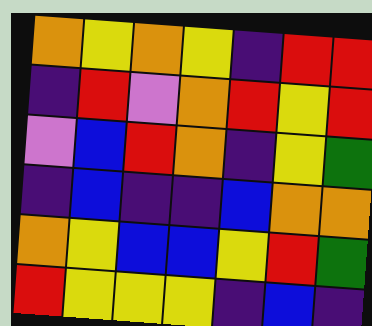[["orange", "yellow", "orange", "yellow", "indigo", "red", "red"], ["indigo", "red", "violet", "orange", "red", "yellow", "red"], ["violet", "blue", "red", "orange", "indigo", "yellow", "green"], ["indigo", "blue", "indigo", "indigo", "blue", "orange", "orange"], ["orange", "yellow", "blue", "blue", "yellow", "red", "green"], ["red", "yellow", "yellow", "yellow", "indigo", "blue", "indigo"]]